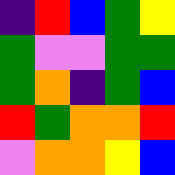[["indigo", "red", "blue", "green", "yellow"], ["green", "violet", "violet", "green", "green"], ["green", "orange", "indigo", "green", "blue"], ["red", "green", "orange", "orange", "red"], ["violet", "orange", "orange", "yellow", "blue"]]